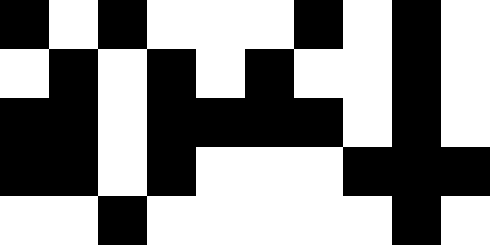[["black", "white", "black", "white", "white", "white", "black", "white", "black", "white"], ["white", "black", "white", "black", "white", "black", "white", "white", "black", "white"], ["black", "black", "white", "black", "black", "black", "black", "white", "black", "white"], ["black", "black", "white", "black", "white", "white", "white", "black", "black", "black"], ["white", "white", "black", "white", "white", "white", "white", "white", "black", "white"]]